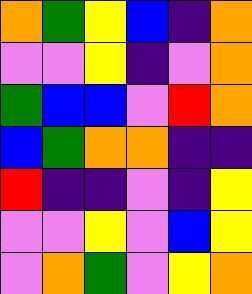[["orange", "green", "yellow", "blue", "indigo", "orange"], ["violet", "violet", "yellow", "indigo", "violet", "orange"], ["green", "blue", "blue", "violet", "red", "orange"], ["blue", "green", "orange", "orange", "indigo", "indigo"], ["red", "indigo", "indigo", "violet", "indigo", "yellow"], ["violet", "violet", "yellow", "violet", "blue", "yellow"], ["violet", "orange", "green", "violet", "yellow", "orange"]]